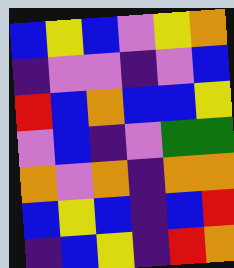[["blue", "yellow", "blue", "violet", "yellow", "orange"], ["indigo", "violet", "violet", "indigo", "violet", "blue"], ["red", "blue", "orange", "blue", "blue", "yellow"], ["violet", "blue", "indigo", "violet", "green", "green"], ["orange", "violet", "orange", "indigo", "orange", "orange"], ["blue", "yellow", "blue", "indigo", "blue", "red"], ["indigo", "blue", "yellow", "indigo", "red", "orange"]]